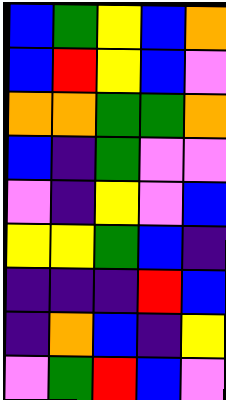[["blue", "green", "yellow", "blue", "orange"], ["blue", "red", "yellow", "blue", "violet"], ["orange", "orange", "green", "green", "orange"], ["blue", "indigo", "green", "violet", "violet"], ["violet", "indigo", "yellow", "violet", "blue"], ["yellow", "yellow", "green", "blue", "indigo"], ["indigo", "indigo", "indigo", "red", "blue"], ["indigo", "orange", "blue", "indigo", "yellow"], ["violet", "green", "red", "blue", "violet"]]